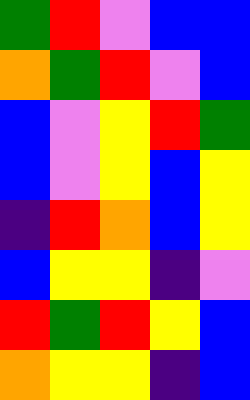[["green", "red", "violet", "blue", "blue"], ["orange", "green", "red", "violet", "blue"], ["blue", "violet", "yellow", "red", "green"], ["blue", "violet", "yellow", "blue", "yellow"], ["indigo", "red", "orange", "blue", "yellow"], ["blue", "yellow", "yellow", "indigo", "violet"], ["red", "green", "red", "yellow", "blue"], ["orange", "yellow", "yellow", "indigo", "blue"]]